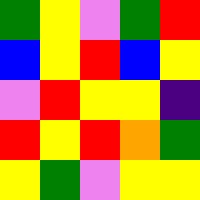[["green", "yellow", "violet", "green", "red"], ["blue", "yellow", "red", "blue", "yellow"], ["violet", "red", "yellow", "yellow", "indigo"], ["red", "yellow", "red", "orange", "green"], ["yellow", "green", "violet", "yellow", "yellow"]]